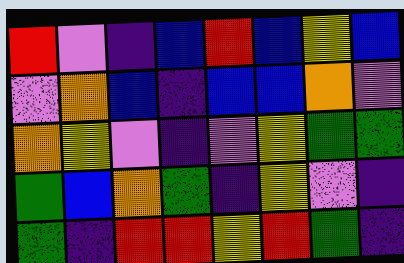[["red", "violet", "indigo", "blue", "red", "blue", "yellow", "blue"], ["violet", "orange", "blue", "indigo", "blue", "blue", "orange", "violet"], ["orange", "yellow", "violet", "indigo", "violet", "yellow", "green", "green"], ["green", "blue", "orange", "green", "indigo", "yellow", "violet", "indigo"], ["green", "indigo", "red", "red", "yellow", "red", "green", "indigo"]]